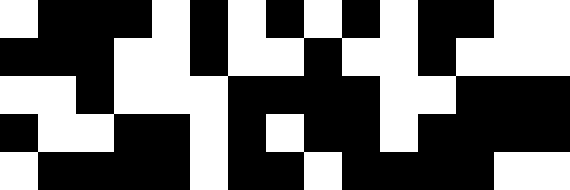[["white", "black", "black", "black", "white", "black", "white", "black", "white", "black", "white", "black", "black", "white", "white"], ["black", "black", "black", "white", "white", "black", "white", "white", "black", "white", "white", "black", "white", "white", "white"], ["white", "white", "black", "white", "white", "white", "black", "black", "black", "black", "white", "white", "black", "black", "black"], ["black", "white", "white", "black", "black", "white", "black", "white", "black", "black", "white", "black", "black", "black", "black"], ["white", "black", "black", "black", "black", "white", "black", "black", "white", "black", "black", "black", "black", "white", "white"]]